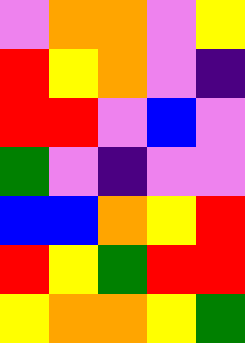[["violet", "orange", "orange", "violet", "yellow"], ["red", "yellow", "orange", "violet", "indigo"], ["red", "red", "violet", "blue", "violet"], ["green", "violet", "indigo", "violet", "violet"], ["blue", "blue", "orange", "yellow", "red"], ["red", "yellow", "green", "red", "red"], ["yellow", "orange", "orange", "yellow", "green"]]